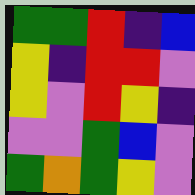[["green", "green", "red", "indigo", "blue"], ["yellow", "indigo", "red", "red", "violet"], ["yellow", "violet", "red", "yellow", "indigo"], ["violet", "violet", "green", "blue", "violet"], ["green", "orange", "green", "yellow", "violet"]]